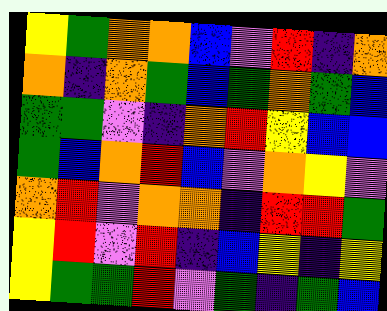[["yellow", "green", "orange", "orange", "blue", "violet", "red", "indigo", "orange"], ["orange", "indigo", "orange", "green", "blue", "green", "orange", "green", "blue"], ["green", "green", "violet", "indigo", "orange", "red", "yellow", "blue", "blue"], ["green", "blue", "orange", "red", "blue", "violet", "orange", "yellow", "violet"], ["orange", "red", "violet", "orange", "orange", "indigo", "red", "red", "green"], ["yellow", "red", "violet", "red", "indigo", "blue", "yellow", "indigo", "yellow"], ["yellow", "green", "green", "red", "violet", "green", "indigo", "green", "blue"]]